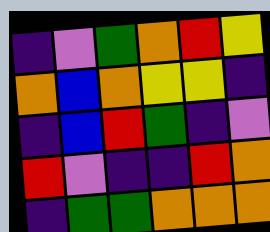[["indigo", "violet", "green", "orange", "red", "yellow"], ["orange", "blue", "orange", "yellow", "yellow", "indigo"], ["indigo", "blue", "red", "green", "indigo", "violet"], ["red", "violet", "indigo", "indigo", "red", "orange"], ["indigo", "green", "green", "orange", "orange", "orange"]]